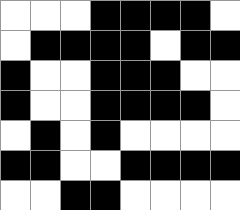[["white", "white", "white", "black", "black", "black", "black", "white"], ["white", "black", "black", "black", "black", "white", "black", "black"], ["black", "white", "white", "black", "black", "black", "white", "white"], ["black", "white", "white", "black", "black", "black", "black", "white"], ["white", "black", "white", "black", "white", "white", "white", "white"], ["black", "black", "white", "white", "black", "black", "black", "black"], ["white", "white", "black", "black", "white", "white", "white", "white"]]